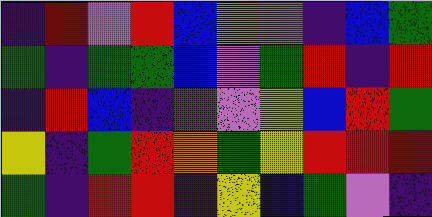[["indigo", "red", "violet", "red", "blue", "orange", "violet", "indigo", "blue", "green"], ["green", "indigo", "green", "green", "blue", "violet", "green", "red", "indigo", "red"], ["indigo", "red", "blue", "indigo", "red", "violet", "yellow", "blue", "red", "green"], ["yellow", "indigo", "green", "red", "orange", "green", "yellow", "red", "red", "red"], ["green", "indigo", "red", "red", "indigo", "yellow", "blue", "green", "violet", "indigo"]]